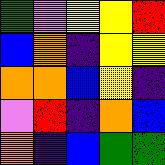[["green", "violet", "yellow", "yellow", "red"], ["blue", "orange", "indigo", "yellow", "yellow"], ["orange", "orange", "blue", "yellow", "indigo"], ["violet", "red", "indigo", "orange", "blue"], ["orange", "indigo", "blue", "green", "green"]]